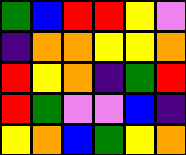[["green", "blue", "red", "red", "yellow", "violet"], ["indigo", "orange", "orange", "yellow", "yellow", "orange"], ["red", "yellow", "orange", "indigo", "green", "red"], ["red", "green", "violet", "violet", "blue", "indigo"], ["yellow", "orange", "blue", "green", "yellow", "orange"]]